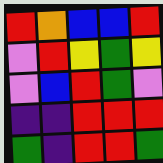[["red", "orange", "blue", "blue", "red"], ["violet", "red", "yellow", "green", "yellow"], ["violet", "blue", "red", "green", "violet"], ["indigo", "indigo", "red", "red", "red"], ["green", "indigo", "red", "red", "green"]]